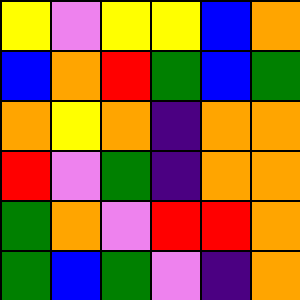[["yellow", "violet", "yellow", "yellow", "blue", "orange"], ["blue", "orange", "red", "green", "blue", "green"], ["orange", "yellow", "orange", "indigo", "orange", "orange"], ["red", "violet", "green", "indigo", "orange", "orange"], ["green", "orange", "violet", "red", "red", "orange"], ["green", "blue", "green", "violet", "indigo", "orange"]]